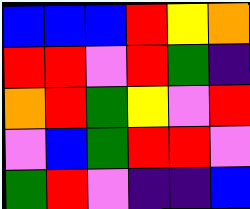[["blue", "blue", "blue", "red", "yellow", "orange"], ["red", "red", "violet", "red", "green", "indigo"], ["orange", "red", "green", "yellow", "violet", "red"], ["violet", "blue", "green", "red", "red", "violet"], ["green", "red", "violet", "indigo", "indigo", "blue"]]